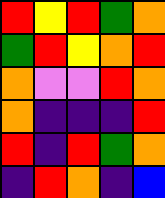[["red", "yellow", "red", "green", "orange"], ["green", "red", "yellow", "orange", "red"], ["orange", "violet", "violet", "red", "orange"], ["orange", "indigo", "indigo", "indigo", "red"], ["red", "indigo", "red", "green", "orange"], ["indigo", "red", "orange", "indigo", "blue"]]